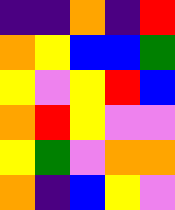[["indigo", "indigo", "orange", "indigo", "red"], ["orange", "yellow", "blue", "blue", "green"], ["yellow", "violet", "yellow", "red", "blue"], ["orange", "red", "yellow", "violet", "violet"], ["yellow", "green", "violet", "orange", "orange"], ["orange", "indigo", "blue", "yellow", "violet"]]